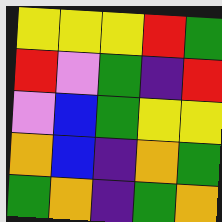[["yellow", "yellow", "yellow", "red", "green"], ["red", "violet", "green", "indigo", "red"], ["violet", "blue", "green", "yellow", "yellow"], ["orange", "blue", "indigo", "orange", "green"], ["green", "orange", "indigo", "green", "orange"]]